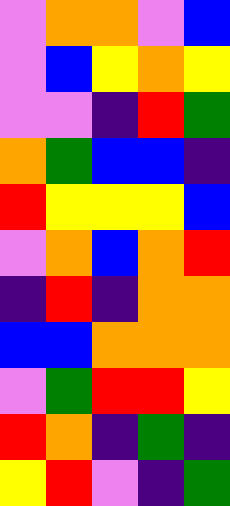[["violet", "orange", "orange", "violet", "blue"], ["violet", "blue", "yellow", "orange", "yellow"], ["violet", "violet", "indigo", "red", "green"], ["orange", "green", "blue", "blue", "indigo"], ["red", "yellow", "yellow", "yellow", "blue"], ["violet", "orange", "blue", "orange", "red"], ["indigo", "red", "indigo", "orange", "orange"], ["blue", "blue", "orange", "orange", "orange"], ["violet", "green", "red", "red", "yellow"], ["red", "orange", "indigo", "green", "indigo"], ["yellow", "red", "violet", "indigo", "green"]]